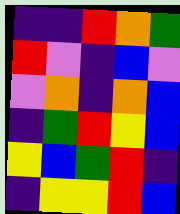[["indigo", "indigo", "red", "orange", "green"], ["red", "violet", "indigo", "blue", "violet"], ["violet", "orange", "indigo", "orange", "blue"], ["indigo", "green", "red", "yellow", "blue"], ["yellow", "blue", "green", "red", "indigo"], ["indigo", "yellow", "yellow", "red", "blue"]]